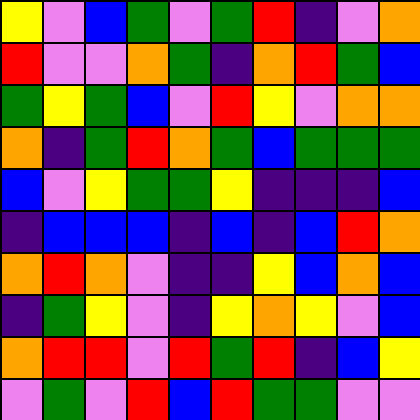[["yellow", "violet", "blue", "green", "violet", "green", "red", "indigo", "violet", "orange"], ["red", "violet", "violet", "orange", "green", "indigo", "orange", "red", "green", "blue"], ["green", "yellow", "green", "blue", "violet", "red", "yellow", "violet", "orange", "orange"], ["orange", "indigo", "green", "red", "orange", "green", "blue", "green", "green", "green"], ["blue", "violet", "yellow", "green", "green", "yellow", "indigo", "indigo", "indigo", "blue"], ["indigo", "blue", "blue", "blue", "indigo", "blue", "indigo", "blue", "red", "orange"], ["orange", "red", "orange", "violet", "indigo", "indigo", "yellow", "blue", "orange", "blue"], ["indigo", "green", "yellow", "violet", "indigo", "yellow", "orange", "yellow", "violet", "blue"], ["orange", "red", "red", "violet", "red", "green", "red", "indigo", "blue", "yellow"], ["violet", "green", "violet", "red", "blue", "red", "green", "green", "violet", "violet"]]